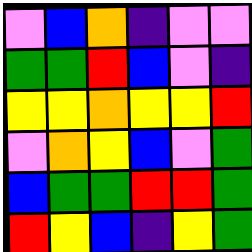[["violet", "blue", "orange", "indigo", "violet", "violet"], ["green", "green", "red", "blue", "violet", "indigo"], ["yellow", "yellow", "orange", "yellow", "yellow", "red"], ["violet", "orange", "yellow", "blue", "violet", "green"], ["blue", "green", "green", "red", "red", "green"], ["red", "yellow", "blue", "indigo", "yellow", "green"]]